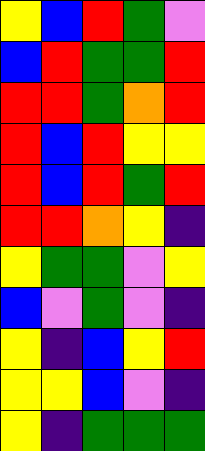[["yellow", "blue", "red", "green", "violet"], ["blue", "red", "green", "green", "red"], ["red", "red", "green", "orange", "red"], ["red", "blue", "red", "yellow", "yellow"], ["red", "blue", "red", "green", "red"], ["red", "red", "orange", "yellow", "indigo"], ["yellow", "green", "green", "violet", "yellow"], ["blue", "violet", "green", "violet", "indigo"], ["yellow", "indigo", "blue", "yellow", "red"], ["yellow", "yellow", "blue", "violet", "indigo"], ["yellow", "indigo", "green", "green", "green"]]